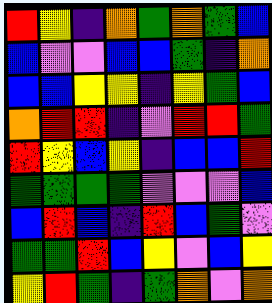[["red", "yellow", "indigo", "orange", "green", "orange", "green", "blue"], ["blue", "violet", "violet", "blue", "blue", "green", "indigo", "orange"], ["blue", "blue", "yellow", "yellow", "indigo", "yellow", "green", "blue"], ["orange", "red", "red", "indigo", "violet", "red", "red", "green"], ["red", "yellow", "blue", "yellow", "indigo", "blue", "blue", "red"], ["green", "green", "green", "green", "violet", "violet", "violet", "blue"], ["blue", "red", "blue", "indigo", "red", "blue", "green", "violet"], ["green", "green", "red", "blue", "yellow", "violet", "blue", "yellow"], ["yellow", "red", "green", "indigo", "green", "orange", "violet", "orange"]]